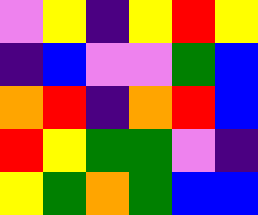[["violet", "yellow", "indigo", "yellow", "red", "yellow"], ["indigo", "blue", "violet", "violet", "green", "blue"], ["orange", "red", "indigo", "orange", "red", "blue"], ["red", "yellow", "green", "green", "violet", "indigo"], ["yellow", "green", "orange", "green", "blue", "blue"]]